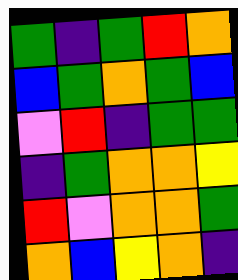[["green", "indigo", "green", "red", "orange"], ["blue", "green", "orange", "green", "blue"], ["violet", "red", "indigo", "green", "green"], ["indigo", "green", "orange", "orange", "yellow"], ["red", "violet", "orange", "orange", "green"], ["orange", "blue", "yellow", "orange", "indigo"]]